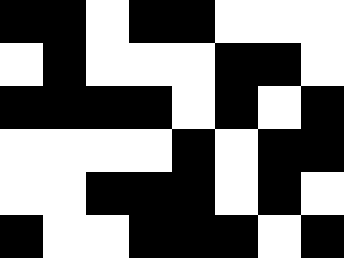[["black", "black", "white", "black", "black", "white", "white", "white"], ["white", "black", "white", "white", "white", "black", "black", "white"], ["black", "black", "black", "black", "white", "black", "white", "black"], ["white", "white", "white", "white", "black", "white", "black", "black"], ["white", "white", "black", "black", "black", "white", "black", "white"], ["black", "white", "white", "black", "black", "black", "white", "black"]]